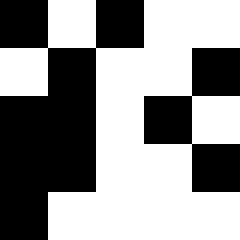[["black", "white", "black", "white", "white"], ["white", "black", "white", "white", "black"], ["black", "black", "white", "black", "white"], ["black", "black", "white", "white", "black"], ["black", "white", "white", "white", "white"]]